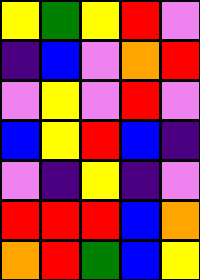[["yellow", "green", "yellow", "red", "violet"], ["indigo", "blue", "violet", "orange", "red"], ["violet", "yellow", "violet", "red", "violet"], ["blue", "yellow", "red", "blue", "indigo"], ["violet", "indigo", "yellow", "indigo", "violet"], ["red", "red", "red", "blue", "orange"], ["orange", "red", "green", "blue", "yellow"]]